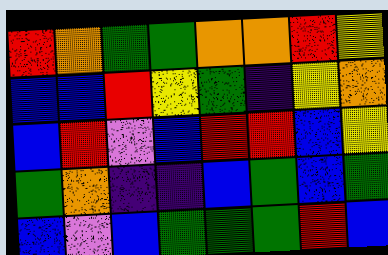[["red", "orange", "green", "green", "orange", "orange", "red", "yellow"], ["blue", "blue", "red", "yellow", "green", "indigo", "yellow", "orange"], ["blue", "red", "violet", "blue", "red", "red", "blue", "yellow"], ["green", "orange", "indigo", "indigo", "blue", "green", "blue", "green"], ["blue", "violet", "blue", "green", "green", "green", "red", "blue"]]